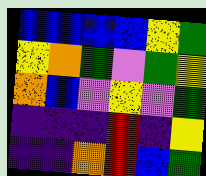[["blue", "blue", "blue", "blue", "yellow", "green"], ["yellow", "orange", "green", "violet", "green", "yellow"], ["orange", "blue", "violet", "yellow", "violet", "green"], ["indigo", "indigo", "indigo", "red", "indigo", "yellow"], ["indigo", "indigo", "orange", "red", "blue", "green"]]